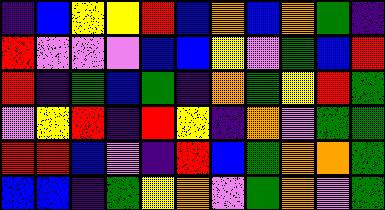[["indigo", "blue", "yellow", "yellow", "red", "blue", "orange", "blue", "orange", "green", "indigo"], ["red", "violet", "violet", "violet", "blue", "blue", "yellow", "violet", "green", "blue", "red"], ["red", "indigo", "green", "blue", "green", "indigo", "orange", "green", "yellow", "red", "green"], ["violet", "yellow", "red", "indigo", "red", "yellow", "indigo", "orange", "violet", "green", "green"], ["red", "red", "blue", "violet", "indigo", "red", "blue", "green", "orange", "orange", "green"], ["blue", "blue", "indigo", "green", "yellow", "orange", "violet", "green", "orange", "violet", "green"]]